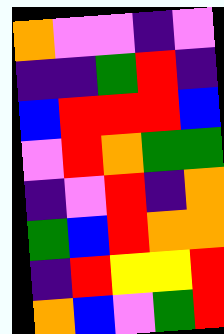[["orange", "violet", "violet", "indigo", "violet"], ["indigo", "indigo", "green", "red", "indigo"], ["blue", "red", "red", "red", "blue"], ["violet", "red", "orange", "green", "green"], ["indigo", "violet", "red", "indigo", "orange"], ["green", "blue", "red", "orange", "orange"], ["indigo", "red", "yellow", "yellow", "red"], ["orange", "blue", "violet", "green", "red"]]